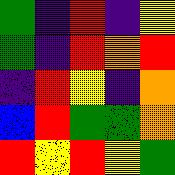[["green", "indigo", "red", "indigo", "yellow"], ["green", "indigo", "red", "orange", "red"], ["indigo", "red", "yellow", "indigo", "orange"], ["blue", "red", "green", "green", "orange"], ["red", "yellow", "red", "yellow", "green"]]